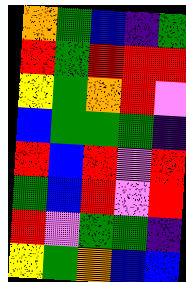[["orange", "green", "blue", "indigo", "green"], ["red", "green", "red", "red", "red"], ["yellow", "green", "orange", "red", "violet"], ["blue", "green", "green", "green", "indigo"], ["red", "blue", "red", "violet", "red"], ["green", "blue", "red", "violet", "red"], ["red", "violet", "green", "green", "indigo"], ["yellow", "green", "orange", "blue", "blue"]]